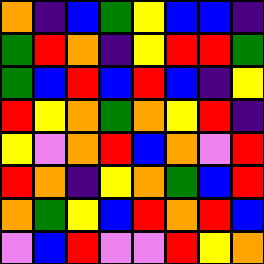[["orange", "indigo", "blue", "green", "yellow", "blue", "blue", "indigo"], ["green", "red", "orange", "indigo", "yellow", "red", "red", "green"], ["green", "blue", "red", "blue", "red", "blue", "indigo", "yellow"], ["red", "yellow", "orange", "green", "orange", "yellow", "red", "indigo"], ["yellow", "violet", "orange", "red", "blue", "orange", "violet", "red"], ["red", "orange", "indigo", "yellow", "orange", "green", "blue", "red"], ["orange", "green", "yellow", "blue", "red", "orange", "red", "blue"], ["violet", "blue", "red", "violet", "violet", "red", "yellow", "orange"]]